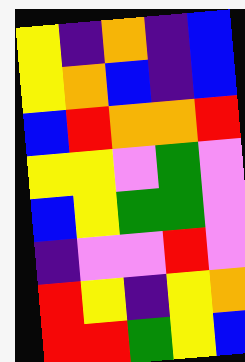[["yellow", "indigo", "orange", "indigo", "blue"], ["yellow", "orange", "blue", "indigo", "blue"], ["blue", "red", "orange", "orange", "red"], ["yellow", "yellow", "violet", "green", "violet"], ["blue", "yellow", "green", "green", "violet"], ["indigo", "violet", "violet", "red", "violet"], ["red", "yellow", "indigo", "yellow", "orange"], ["red", "red", "green", "yellow", "blue"]]